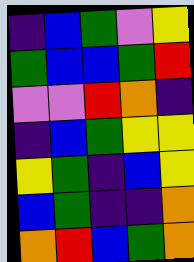[["indigo", "blue", "green", "violet", "yellow"], ["green", "blue", "blue", "green", "red"], ["violet", "violet", "red", "orange", "indigo"], ["indigo", "blue", "green", "yellow", "yellow"], ["yellow", "green", "indigo", "blue", "yellow"], ["blue", "green", "indigo", "indigo", "orange"], ["orange", "red", "blue", "green", "orange"]]